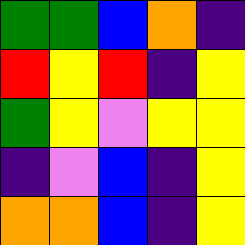[["green", "green", "blue", "orange", "indigo"], ["red", "yellow", "red", "indigo", "yellow"], ["green", "yellow", "violet", "yellow", "yellow"], ["indigo", "violet", "blue", "indigo", "yellow"], ["orange", "orange", "blue", "indigo", "yellow"]]